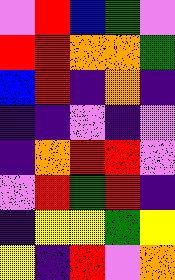[["violet", "red", "blue", "green", "violet"], ["red", "red", "orange", "orange", "green"], ["blue", "red", "indigo", "orange", "indigo"], ["indigo", "indigo", "violet", "indigo", "violet"], ["indigo", "orange", "red", "red", "violet"], ["violet", "red", "green", "red", "indigo"], ["indigo", "yellow", "yellow", "green", "yellow"], ["yellow", "indigo", "red", "violet", "orange"]]